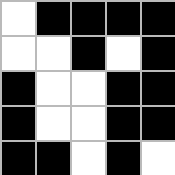[["white", "black", "black", "black", "black"], ["white", "white", "black", "white", "black"], ["black", "white", "white", "black", "black"], ["black", "white", "white", "black", "black"], ["black", "black", "white", "black", "white"]]